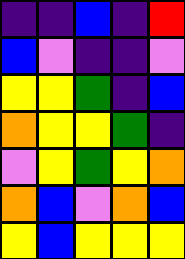[["indigo", "indigo", "blue", "indigo", "red"], ["blue", "violet", "indigo", "indigo", "violet"], ["yellow", "yellow", "green", "indigo", "blue"], ["orange", "yellow", "yellow", "green", "indigo"], ["violet", "yellow", "green", "yellow", "orange"], ["orange", "blue", "violet", "orange", "blue"], ["yellow", "blue", "yellow", "yellow", "yellow"]]